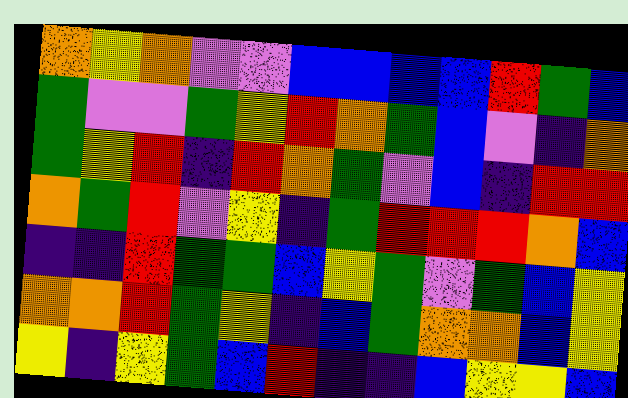[["orange", "yellow", "orange", "violet", "violet", "blue", "blue", "blue", "blue", "red", "green", "blue"], ["green", "violet", "violet", "green", "yellow", "red", "orange", "green", "blue", "violet", "indigo", "orange"], ["green", "yellow", "red", "indigo", "red", "orange", "green", "violet", "blue", "indigo", "red", "red"], ["orange", "green", "red", "violet", "yellow", "indigo", "green", "red", "red", "red", "orange", "blue"], ["indigo", "indigo", "red", "green", "green", "blue", "yellow", "green", "violet", "green", "blue", "yellow"], ["orange", "orange", "red", "green", "yellow", "indigo", "blue", "green", "orange", "orange", "blue", "yellow"], ["yellow", "indigo", "yellow", "green", "blue", "red", "indigo", "indigo", "blue", "yellow", "yellow", "blue"]]